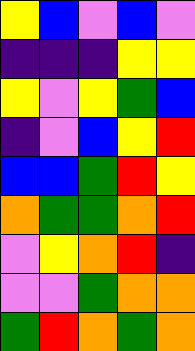[["yellow", "blue", "violet", "blue", "violet"], ["indigo", "indigo", "indigo", "yellow", "yellow"], ["yellow", "violet", "yellow", "green", "blue"], ["indigo", "violet", "blue", "yellow", "red"], ["blue", "blue", "green", "red", "yellow"], ["orange", "green", "green", "orange", "red"], ["violet", "yellow", "orange", "red", "indigo"], ["violet", "violet", "green", "orange", "orange"], ["green", "red", "orange", "green", "orange"]]